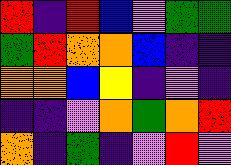[["red", "indigo", "red", "blue", "violet", "green", "green"], ["green", "red", "orange", "orange", "blue", "indigo", "indigo"], ["orange", "orange", "blue", "yellow", "indigo", "violet", "indigo"], ["indigo", "indigo", "violet", "orange", "green", "orange", "red"], ["orange", "indigo", "green", "indigo", "violet", "red", "violet"]]